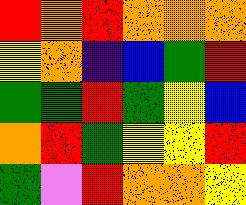[["red", "orange", "red", "orange", "orange", "orange"], ["yellow", "orange", "indigo", "blue", "green", "red"], ["green", "green", "red", "green", "yellow", "blue"], ["orange", "red", "green", "yellow", "yellow", "red"], ["green", "violet", "red", "orange", "orange", "yellow"]]